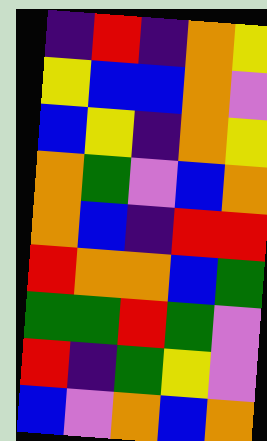[["indigo", "red", "indigo", "orange", "yellow"], ["yellow", "blue", "blue", "orange", "violet"], ["blue", "yellow", "indigo", "orange", "yellow"], ["orange", "green", "violet", "blue", "orange"], ["orange", "blue", "indigo", "red", "red"], ["red", "orange", "orange", "blue", "green"], ["green", "green", "red", "green", "violet"], ["red", "indigo", "green", "yellow", "violet"], ["blue", "violet", "orange", "blue", "orange"]]